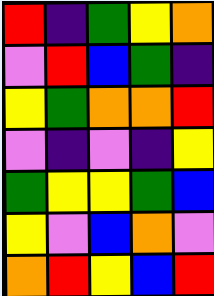[["red", "indigo", "green", "yellow", "orange"], ["violet", "red", "blue", "green", "indigo"], ["yellow", "green", "orange", "orange", "red"], ["violet", "indigo", "violet", "indigo", "yellow"], ["green", "yellow", "yellow", "green", "blue"], ["yellow", "violet", "blue", "orange", "violet"], ["orange", "red", "yellow", "blue", "red"]]